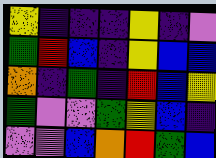[["yellow", "indigo", "indigo", "indigo", "yellow", "indigo", "violet"], ["green", "red", "blue", "indigo", "yellow", "blue", "blue"], ["orange", "indigo", "green", "indigo", "red", "blue", "yellow"], ["green", "violet", "violet", "green", "yellow", "blue", "indigo"], ["violet", "violet", "blue", "orange", "red", "green", "blue"]]